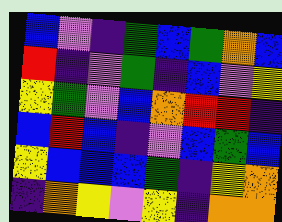[["blue", "violet", "indigo", "green", "blue", "green", "orange", "blue"], ["red", "indigo", "violet", "green", "indigo", "blue", "violet", "yellow"], ["yellow", "green", "violet", "blue", "orange", "red", "red", "indigo"], ["blue", "red", "blue", "indigo", "violet", "blue", "green", "blue"], ["yellow", "blue", "blue", "blue", "green", "indigo", "yellow", "orange"], ["indigo", "orange", "yellow", "violet", "yellow", "indigo", "orange", "orange"]]